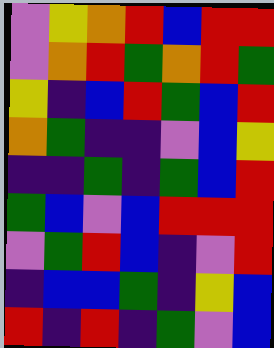[["violet", "yellow", "orange", "red", "blue", "red", "red"], ["violet", "orange", "red", "green", "orange", "red", "green"], ["yellow", "indigo", "blue", "red", "green", "blue", "red"], ["orange", "green", "indigo", "indigo", "violet", "blue", "yellow"], ["indigo", "indigo", "green", "indigo", "green", "blue", "red"], ["green", "blue", "violet", "blue", "red", "red", "red"], ["violet", "green", "red", "blue", "indigo", "violet", "red"], ["indigo", "blue", "blue", "green", "indigo", "yellow", "blue"], ["red", "indigo", "red", "indigo", "green", "violet", "blue"]]